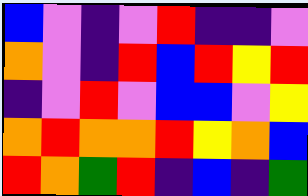[["blue", "violet", "indigo", "violet", "red", "indigo", "indigo", "violet"], ["orange", "violet", "indigo", "red", "blue", "red", "yellow", "red"], ["indigo", "violet", "red", "violet", "blue", "blue", "violet", "yellow"], ["orange", "red", "orange", "orange", "red", "yellow", "orange", "blue"], ["red", "orange", "green", "red", "indigo", "blue", "indigo", "green"]]